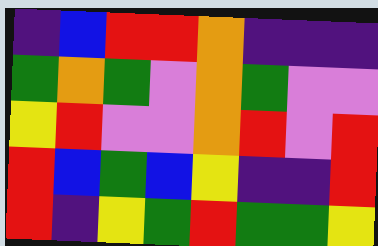[["indigo", "blue", "red", "red", "orange", "indigo", "indigo", "indigo"], ["green", "orange", "green", "violet", "orange", "green", "violet", "violet"], ["yellow", "red", "violet", "violet", "orange", "red", "violet", "red"], ["red", "blue", "green", "blue", "yellow", "indigo", "indigo", "red"], ["red", "indigo", "yellow", "green", "red", "green", "green", "yellow"]]